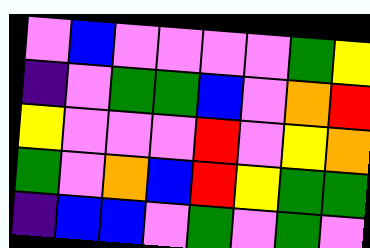[["violet", "blue", "violet", "violet", "violet", "violet", "green", "yellow"], ["indigo", "violet", "green", "green", "blue", "violet", "orange", "red"], ["yellow", "violet", "violet", "violet", "red", "violet", "yellow", "orange"], ["green", "violet", "orange", "blue", "red", "yellow", "green", "green"], ["indigo", "blue", "blue", "violet", "green", "violet", "green", "violet"]]